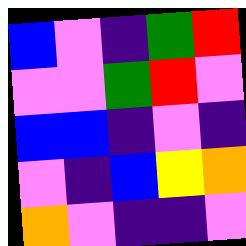[["blue", "violet", "indigo", "green", "red"], ["violet", "violet", "green", "red", "violet"], ["blue", "blue", "indigo", "violet", "indigo"], ["violet", "indigo", "blue", "yellow", "orange"], ["orange", "violet", "indigo", "indigo", "violet"]]